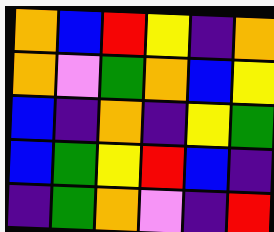[["orange", "blue", "red", "yellow", "indigo", "orange"], ["orange", "violet", "green", "orange", "blue", "yellow"], ["blue", "indigo", "orange", "indigo", "yellow", "green"], ["blue", "green", "yellow", "red", "blue", "indigo"], ["indigo", "green", "orange", "violet", "indigo", "red"]]